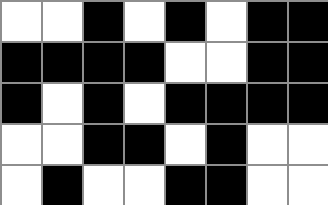[["white", "white", "black", "white", "black", "white", "black", "black"], ["black", "black", "black", "black", "white", "white", "black", "black"], ["black", "white", "black", "white", "black", "black", "black", "black"], ["white", "white", "black", "black", "white", "black", "white", "white"], ["white", "black", "white", "white", "black", "black", "white", "white"]]